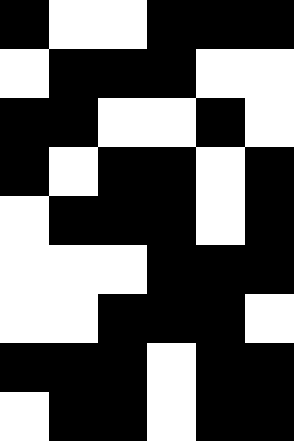[["black", "white", "white", "black", "black", "black"], ["white", "black", "black", "black", "white", "white"], ["black", "black", "white", "white", "black", "white"], ["black", "white", "black", "black", "white", "black"], ["white", "black", "black", "black", "white", "black"], ["white", "white", "white", "black", "black", "black"], ["white", "white", "black", "black", "black", "white"], ["black", "black", "black", "white", "black", "black"], ["white", "black", "black", "white", "black", "black"]]